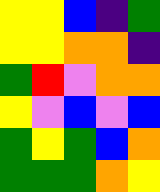[["yellow", "yellow", "blue", "indigo", "green"], ["yellow", "yellow", "orange", "orange", "indigo"], ["green", "red", "violet", "orange", "orange"], ["yellow", "violet", "blue", "violet", "blue"], ["green", "yellow", "green", "blue", "orange"], ["green", "green", "green", "orange", "yellow"]]